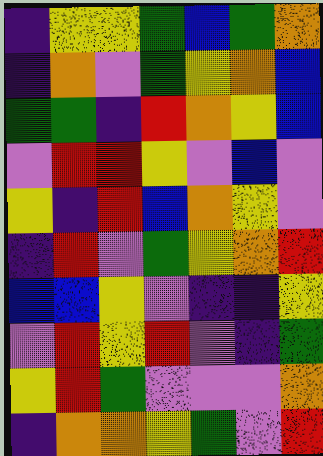[["indigo", "yellow", "yellow", "green", "blue", "green", "orange"], ["indigo", "orange", "violet", "green", "yellow", "orange", "blue"], ["green", "green", "indigo", "red", "orange", "yellow", "blue"], ["violet", "red", "red", "yellow", "violet", "blue", "violet"], ["yellow", "indigo", "red", "blue", "orange", "yellow", "violet"], ["indigo", "red", "violet", "green", "yellow", "orange", "red"], ["blue", "blue", "yellow", "violet", "indigo", "indigo", "yellow"], ["violet", "red", "yellow", "red", "violet", "indigo", "green"], ["yellow", "red", "green", "violet", "violet", "violet", "orange"], ["indigo", "orange", "orange", "yellow", "green", "violet", "red"]]